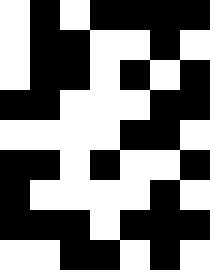[["white", "black", "white", "black", "black", "black", "black"], ["white", "black", "black", "white", "white", "black", "white"], ["white", "black", "black", "white", "black", "white", "black"], ["black", "black", "white", "white", "white", "black", "black"], ["white", "white", "white", "white", "black", "black", "white"], ["black", "black", "white", "black", "white", "white", "black"], ["black", "white", "white", "white", "white", "black", "white"], ["black", "black", "black", "white", "black", "black", "black"], ["white", "white", "black", "black", "white", "black", "white"]]